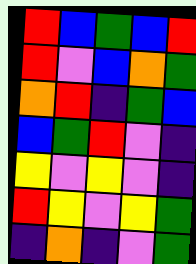[["red", "blue", "green", "blue", "red"], ["red", "violet", "blue", "orange", "green"], ["orange", "red", "indigo", "green", "blue"], ["blue", "green", "red", "violet", "indigo"], ["yellow", "violet", "yellow", "violet", "indigo"], ["red", "yellow", "violet", "yellow", "green"], ["indigo", "orange", "indigo", "violet", "green"]]